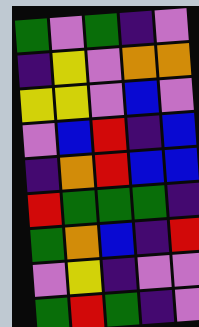[["green", "violet", "green", "indigo", "violet"], ["indigo", "yellow", "violet", "orange", "orange"], ["yellow", "yellow", "violet", "blue", "violet"], ["violet", "blue", "red", "indigo", "blue"], ["indigo", "orange", "red", "blue", "blue"], ["red", "green", "green", "green", "indigo"], ["green", "orange", "blue", "indigo", "red"], ["violet", "yellow", "indigo", "violet", "violet"], ["green", "red", "green", "indigo", "violet"]]